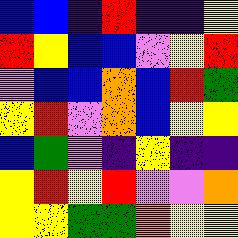[["blue", "blue", "indigo", "red", "indigo", "indigo", "yellow"], ["red", "yellow", "blue", "blue", "violet", "yellow", "red"], ["violet", "blue", "blue", "orange", "blue", "red", "green"], ["yellow", "red", "violet", "orange", "blue", "yellow", "yellow"], ["blue", "green", "violet", "indigo", "yellow", "indigo", "indigo"], ["yellow", "red", "yellow", "red", "violet", "violet", "orange"], ["yellow", "yellow", "green", "green", "orange", "yellow", "yellow"]]